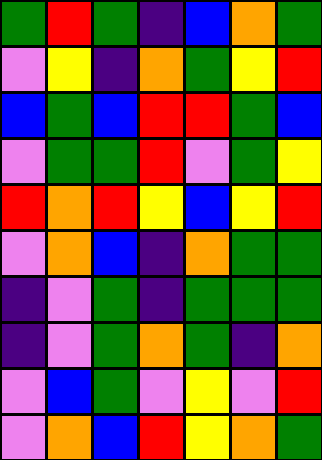[["green", "red", "green", "indigo", "blue", "orange", "green"], ["violet", "yellow", "indigo", "orange", "green", "yellow", "red"], ["blue", "green", "blue", "red", "red", "green", "blue"], ["violet", "green", "green", "red", "violet", "green", "yellow"], ["red", "orange", "red", "yellow", "blue", "yellow", "red"], ["violet", "orange", "blue", "indigo", "orange", "green", "green"], ["indigo", "violet", "green", "indigo", "green", "green", "green"], ["indigo", "violet", "green", "orange", "green", "indigo", "orange"], ["violet", "blue", "green", "violet", "yellow", "violet", "red"], ["violet", "orange", "blue", "red", "yellow", "orange", "green"]]